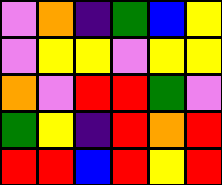[["violet", "orange", "indigo", "green", "blue", "yellow"], ["violet", "yellow", "yellow", "violet", "yellow", "yellow"], ["orange", "violet", "red", "red", "green", "violet"], ["green", "yellow", "indigo", "red", "orange", "red"], ["red", "red", "blue", "red", "yellow", "red"]]